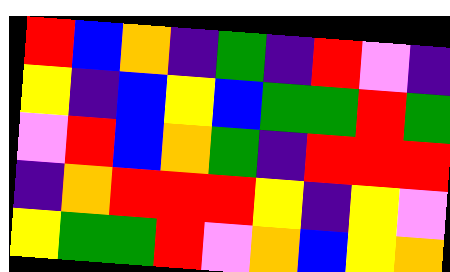[["red", "blue", "orange", "indigo", "green", "indigo", "red", "violet", "indigo"], ["yellow", "indigo", "blue", "yellow", "blue", "green", "green", "red", "green"], ["violet", "red", "blue", "orange", "green", "indigo", "red", "red", "red"], ["indigo", "orange", "red", "red", "red", "yellow", "indigo", "yellow", "violet"], ["yellow", "green", "green", "red", "violet", "orange", "blue", "yellow", "orange"]]